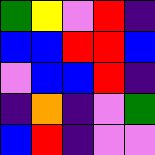[["green", "yellow", "violet", "red", "indigo"], ["blue", "blue", "red", "red", "blue"], ["violet", "blue", "blue", "red", "indigo"], ["indigo", "orange", "indigo", "violet", "green"], ["blue", "red", "indigo", "violet", "violet"]]